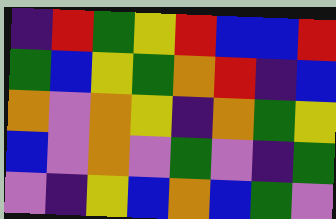[["indigo", "red", "green", "yellow", "red", "blue", "blue", "red"], ["green", "blue", "yellow", "green", "orange", "red", "indigo", "blue"], ["orange", "violet", "orange", "yellow", "indigo", "orange", "green", "yellow"], ["blue", "violet", "orange", "violet", "green", "violet", "indigo", "green"], ["violet", "indigo", "yellow", "blue", "orange", "blue", "green", "violet"]]